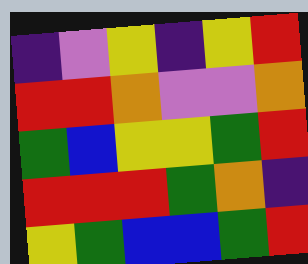[["indigo", "violet", "yellow", "indigo", "yellow", "red"], ["red", "red", "orange", "violet", "violet", "orange"], ["green", "blue", "yellow", "yellow", "green", "red"], ["red", "red", "red", "green", "orange", "indigo"], ["yellow", "green", "blue", "blue", "green", "red"]]